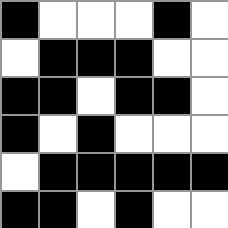[["black", "white", "white", "white", "black", "white"], ["white", "black", "black", "black", "white", "white"], ["black", "black", "white", "black", "black", "white"], ["black", "white", "black", "white", "white", "white"], ["white", "black", "black", "black", "black", "black"], ["black", "black", "white", "black", "white", "white"]]